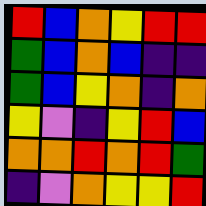[["red", "blue", "orange", "yellow", "red", "red"], ["green", "blue", "orange", "blue", "indigo", "indigo"], ["green", "blue", "yellow", "orange", "indigo", "orange"], ["yellow", "violet", "indigo", "yellow", "red", "blue"], ["orange", "orange", "red", "orange", "red", "green"], ["indigo", "violet", "orange", "yellow", "yellow", "red"]]